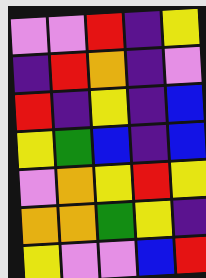[["violet", "violet", "red", "indigo", "yellow"], ["indigo", "red", "orange", "indigo", "violet"], ["red", "indigo", "yellow", "indigo", "blue"], ["yellow", "green", "blue", "indigo", "blue"], ["violet", "orange", "yellow", "red", "yellow"], ["orange", "orange", "green", "yellow", "indigo"], ["yellow", "violet", "violet", "blue", "red"]]